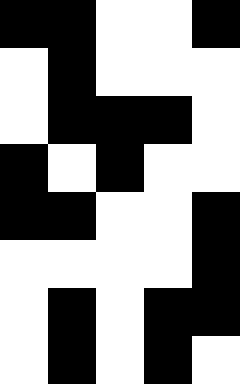[["black", "black", "white", "white", "black"], ["white", "black", "white", "white", "white"], ["white", "black", "black", "black", "white"], ["black", "white", "black", "white", "white"], ["black", "black", "white", "white", "black"], ["white", "white", "white", "white", "black"], ["white", "black", "white", "black", "black"], ["white", "black", "white", "black", "white"]]